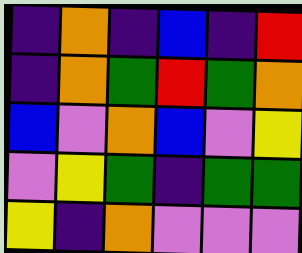[["indigo", "orange", "indigo", "blue", "indigo", "red"], ["indigo", "orange", "green", "red", "green", "orange"], ["blue", "violet", "orange", "blue", "violet", "yellow"], ["violet", "yellow", "green", "indigo", "green", "green"], ["yellow", "indigo", "orange", "violet", "violet", "violet"]]